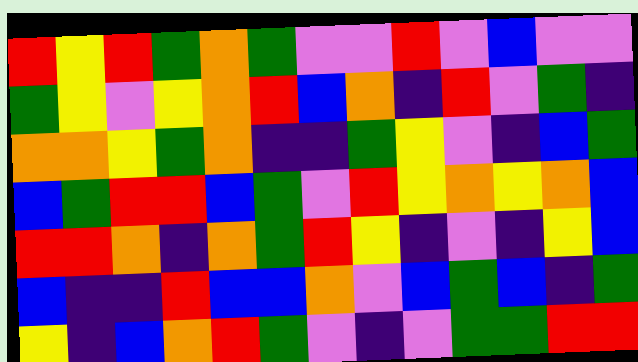[["red", "yellow", "red", "green", "orange", "green", "violet", "violet", "red", "violet", "blue", "violet", "violet"], ["green", "yellow", "violet", "yellow", "orange", "red", "blue", "orange", "indigo", "red", "violet", "green", "indigo"], ["orange", "orange", "yellow", "green", "orange", "indigo", "indigo", "green", "yellow", "violet", "indigo", "blue", "green"], ["blue", "green", "red", "red", "blue", "green", "violet", "red", "yellow", "orange", "yellow", "orange", "blue"], ["red", "red", "orange", "indigo", "orange", "green", "red", "yellow", "indigo", "violet", "indigo", "yellow", "blue"], ["blue", "indigo", "indigo", "red", "blue", "blue", "orange", "violet", "blue", "green", "blue", "indigo", "green"], ["yellow", "indigo", "blue", "orange", "red", "green", "violet", "indigo", "violet", "green", "green", "red", "red"]]